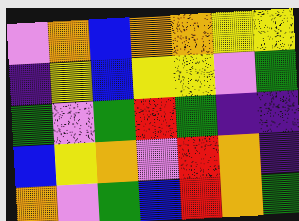[["violet", "orange", "blue", "orange", "orange", "yellow", "yellow"], ["indigo", "yellow", "blue", "yellow", "yellow", "violet", "green"], ["green", "violet", "green", "red", "green", "indigo", "indigo"], ["blue", "yellow", "orange", "violet", "red", "orange", "indigo"], ["orange", "violet", "green", "blue", "red", "orange", "green"]]